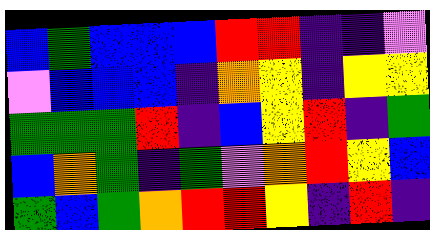[["blue", "green", "blue", "blue", "blue", "red", "red", "indigo", "indigo", "violet"], ["violet", "blue", "blue", "blue", "indigo", "orange", "yellow", "indigo", "yellow", "yellow"], ["green", "green", "green", "red", "indigo", "blue", "yellow", "red", "indigo", "green"], ["blue", "orange", "green", "indigo", "green", "violet", "orange", "red", "yellow", "blue"], ["green", "blue", "green", "orange", "red", "red", "yellow", "indigo", "red", "indigo"]]